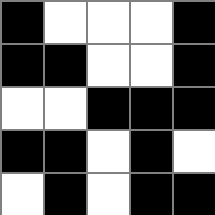[["black", "white", "white", "white", "black"], ["black", "black", "white", "white", "black"], ["white", "white", "black", "black", "black"], ["black", "black", "white", "black", "white"], ["white", "black", "white", "black", "black"]]